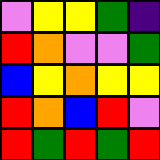[["violet", "yellow", "yellow", "green", "indigo"], ["red", "orange", "violet", "violet", "green"], ["blue", "yellow", "orange", "yellow", "yellow"], ["red", "orange", "blue", "red", "violet"], ["red", "green", "red", "green", "red"]]